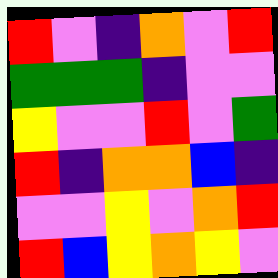[["red", "violet", "indigo", "orange", "violet", "red"], ["green", "green", "green", "indigo", "violet", "violet"], ["yellow", "violet", "violet", "red", "violet", "green"], ["red", "indigo", "orange", "orange", "blue", "indigo"], ["violet", "violet", "yellow", "violet", "orange", "red"], ["red", "blue", "yellow", "orange", "yellow", "violet"]]